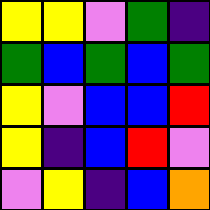[["yellow", "yellow", "violet", "green", "indigo"], ["green", "blue", "green", "blue", "green"], ["yellow", "violet", "blue", "blue", "red"], ["yellow", "indigo", "blue", "red", "violet"], ["violet", "yellow", "indigo", "blue", "orange"]]